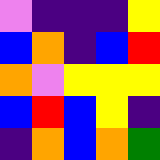[["violet", "indigo", "indigo", "indigo", "yellow"], ["blue", "orange", "indigo", "blue", "red"], ["orange", "violet", "yellow", "yellow", "yellow"], ["blue", "red", "blue", "yellow", "indigo"], ["indigo", "orange", "blue", "orange", "green"]]